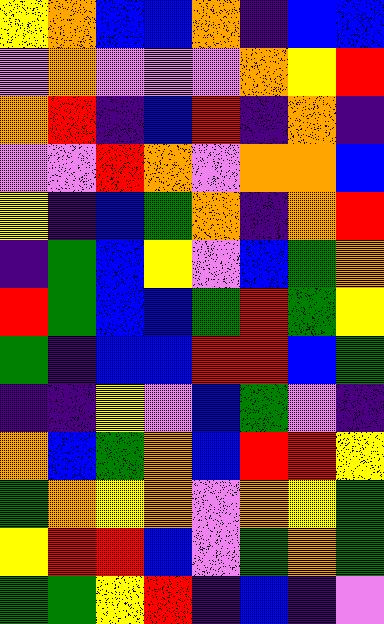[["yellow", "orange", "blue", "blue", "orange", "indigo", "blue", "blue"], ["violet", "orange", "violet", "violet", "violet", "orange", "yellow", "red"], ["orange", "red", "indigo", "blue", "red", "indigo", "orange", "indigo"], ["violet", "violet", "red", "orange", "violet", "orange", "orange", "blue"], ["yellow", "indigo", "blue", "green", "orange", "indigo", "orange", "red"], ["indigo", "green", "blue", "yellow", "violet", "blue", "green", "orange"], ["red", "green", "blue", "blue", "green", "red", "green", "yellow"], ["green", "indigo", "blue", "blue", "red", "red", "blue", "green"], ["indigo", "indigo", "yellow", "violet", "blue", "green", "violet", "indigo"], ["orange", "blue", "green", "orange", "blue", "red", "red", "yellow"], ["green", "orange", "yellow", "orange", "violet", "orange", "yellow", "green"], ["yellow", "red", "red", "blue", "violet", "green", "orange", "green"], ["green", "green", "yellow", "red", "indigo", "blue", "indigo", "violet"]]